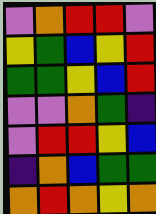[["violet", "orange", "red", "red", "violet"], ["yellow", "green", "blue", "yellow", "red"], ["green", "green", "yellow", "blue", "red"], ["violet", "violet", "orange", "green", "indigo"], ["violet", "red", "red", "yellow", "blue"], ["indigo", "orange", "blue", "green", "green"], ["orange", "red", "orange", "yellow", "orange"]]